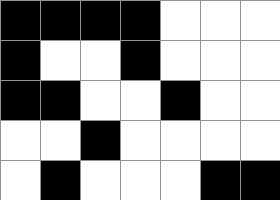[["black", "black", "black", "black", "white", "white", "white"], ["black", "white", "white", "black", "white", "white", "white"], ["black", "black", "white", "white", "black", "white", "white"], ["white", "white", "black", "white", "white", "white", "white"], ["white", "black", "white", "white", "white", "black", "black"]]